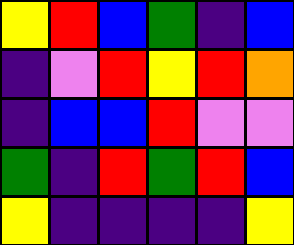[["yellow", "red", "blue", "green", "indigo", "blue"], ["indigo", "violet", "red", "yellow", "red", "orange"], ["indigo", "blue", "blue", "red", "violet", "violet"], ["green", "indigo", "red", "green", "red", "blue"], ["yellow", "indigo", "indigo", "indigo", "indigo", "yellow"]]